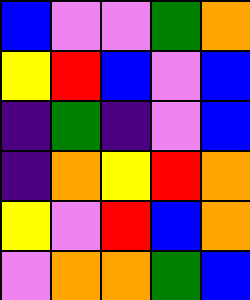[["blue", "violet", "violet", "green", "orange"], ["yellow", "red", "blue", "violet", "blue"], ["indigo", "green", "indigo", "violet", "blue"], ["indigo", "orange", "yellow", "red", "orange"], ["yellow", "violet", "red", "blue", "orange"], ["violet", "orange", "orange", "green", "blue"]]